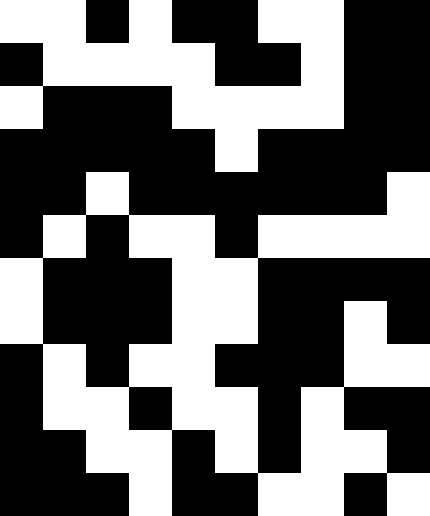[["white", "white", "black", "white", "black", "black", "white", "white", "black", "black"], ["black", "white", "white", "white", "white", "black", "black", "white", "black", "black"], ["white", "black", "black", "black", "white", "white", "white", "white", "black", "black"], ["black", "black", "black", "black", "black", "white", "black", "black", "black", "black"], ["black", "black", "white", "black", "black", "black", "black", "black", "black", "white"], ["black", "white", "black", "white", "white", "black", "white", "white", "white", "white"], ["white", "black", "black", "black", "white", "white", "black", "black", "black", "black"], ["white", "black", "black", "black", "white", "white", "black", "black", "white", "black"], ["black", "white", "black", "white", "white", "black", "black", "black", "white", "white"], ["black", "white", "white", "black", "white", "white", "black", "white", "black", "black"], ["black", "black", "white", "white", "black", "white", "black", "white", "white", "black"], ["black", "black", "black", "white", "black", "black", "white", "white", "black", "white"]]